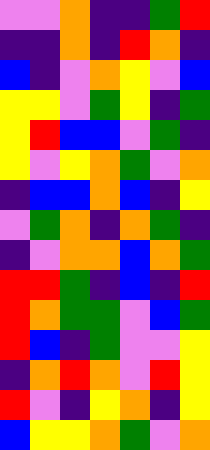[["violet", "violet", "orange", "indigo", "indigo", "green", "red"], ["indigo", "indigo", "orange", "indigo", "red", "orange", "indigo"], ["blue", "indigo", "violet", "orange", "yellow", "violet", "blue"], ["yellow", "yellow", "violet", "green", "yellow", "indigo", "green"], ["yellow", "red", "blue", "blue", "violet", "green", "indigo"], ["yellow", "violet", "yellow", "orange", "green", "violet", "orange"], ["indigo", "blue", "blue", "orange", "blue", "indigo", "yellow"], ["violet", "green", "orange", "indigo", "orange", "green", "indigo"], ["indigo", "violet", "orange", "orange", "blue", "orange", "green"], ["red", "red", "green", "indigo", "blue", "indigo", "red"], ["red", "orange", "green", "green", "violet", "blue", "green"], ["red", "blue", "indigo", "green", "violet", "violet", "yellow"], ["indigo", "orange", "red", "orange", "violet", "red", "yellow"], ["red", "violet", "indigo", "yellow", "orange", "indigo", "yellow"], ["blue", "yellow", "yellow", "orange", "green", "violet", "orange"]]